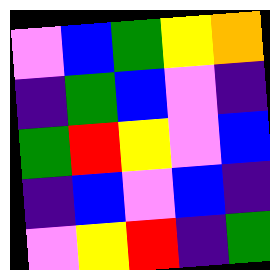[["violet", "blue", "green", "yellow", "orange"], ["indigo", "green", "blue", "violet", "indigo"], ["green", "red", "yellow", "violet", "blue"], ["indigo", "blue", "violet", "blue", "indigo"], ["violet", "yellow", "red", "indigo", "green"]]